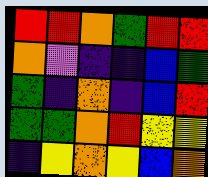[["red", "red", "orange", "green", "red", "red"], ["orange", "violet", "indigo", "indigo", "blue", "green"], ["green", "indigo", "orange", "indigo", "blue", "red"], ["green", "green", "orange", "red", "yellow", "yellow"], ["indigo", "yellow", "orange", "yellow", "blue", "orange"]]